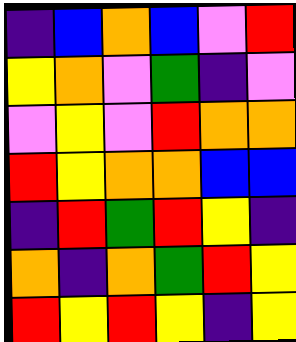[["indigo", "blue", "orange", "blue", "violet", "red"], ["yellow", "orange", "violet", "green", "indigo", "violet"], ["violet", "yellow", "violet", "red", "orange", "orange"], ["red", "yellow", "orange", "orange", "blue", "blue"], ["indigo", "red", "green", "red", "yellow", "indigo"], ["orange", "indigo", "orange", "green", "red", "yellow"], ["red", "yellow", "red", "yellow", "indigo", "yellow"]]